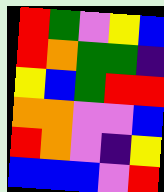[["red", "green", "violet", "yellow", "blue"], ["red", "orange", "green", "green", "indigo"], ["yellow", "blue", "green", "red", "red"], ["orange", "orange", "violet", "violet", "blue"], ["red", "orange", "violet", "indigo", "yellow"], ["blue", "blue", "blue", "violet", "red"]]